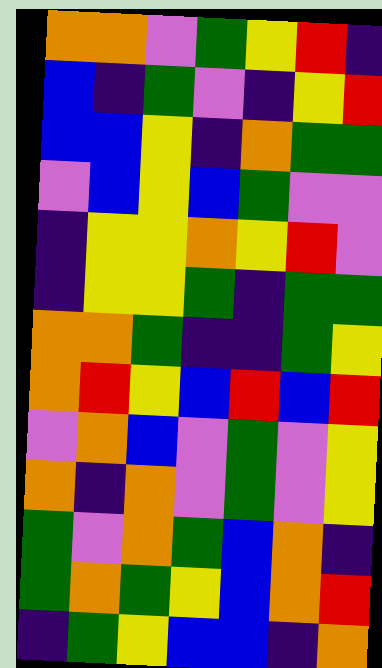[["orange", "orange", "violet", "green", "yellow", "red", "indigo"], ["blue", "indigo", "green", "violet", "indigo", "yellow", "red"], ["blue", "blue", "yellow", "indigo", "orange", "green", "green"], ["violet", "blue", "yellow", "blue", "green", "violet", "violet"], ["indigo", "yellow", "yellow", "orange", "yellow", "red", "violet"], ["indigo", "yellow", "yellow", "green", "indigo", "green", "green"], ["orange", "orange", "green", "indigo", "indigo", "green", "yellow"], ["orange", "red", "yellow", "blue", "red", "blue", "red"], ["violet", "orange", "blue", "violet", "green", "violet", "yellow"], ["orange", "indigo", "orange", "violet", "green", "violet", "yellow"], ["green", "violet", "orange", "green", "blue", "orange", "indigo"], ["green", "orange", "green", "yellow", "blue", "orange", "red"], ["indigo", "green", "yellow", "blue", "blue", "indigo", "orange"]]